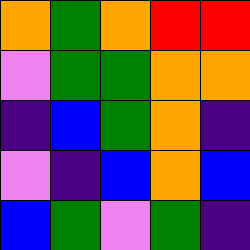[["orange", "green", "orange", "red", "red"], ["violet", "green", "green", "orange", "orange"], ["indigo", "blue", "green", "orange", "indigo"], ["violet", "indigo", "blue", "orange", "blue"], ["blue", "green", "violet", "green", "indigo"]]